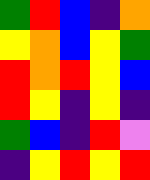[["green", "red", "blue", "indigo", "orange"], ["yellow", "orange", "blue", "yellow", "green"], ["red", "orange", "red", "yellow", "blue"], ["red", "yellow", "indigo", "yellow", "indigo"], ["green", "blue", "indigo", "red", "violet"], ["indigo", "yellow", "red", "yellow", "red"]]